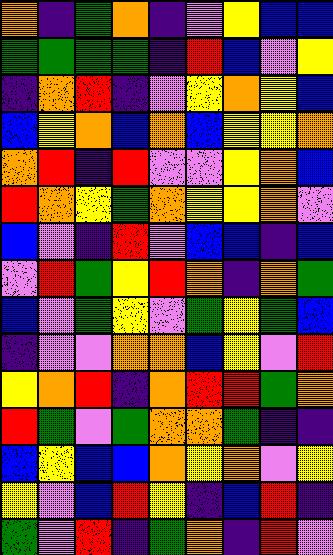[["orange", "indigo", "green", "orange", "indigo", "violet", "yellow", "blue", "blue"], ["green", "green", "green", "green", "indigo", "red", "blue", "violet", "yellow"], ["indigo", "orange", "red", "indigo", "violet", "yellow", "orange", "yellow", "blue"], ["blue", "yellow", "orange", "blue", "orange", "blue", "yellow", "yellow", "orange"], ["orange", "red", "indigo", "red", "violet", "violet", "yellow", "orange", "blue"], ["red", "orange", "yellow", "green", "orange", "yellow", "yellow", "orange", "violet"], ["blue", "violet", "indigo", "red", "violet", "blue", "blue", "indigo", "blue"], ["violet", "red", "green", "yellow", "red", "orange", "indigo", "orange", "green"], ["blue", "violet", "green", "yellow", "violet", "green", "yellow", "green", "blue"], ["indigo", "violet", "violet", "orange", "orange", "blue", "yellow", "violet", "red"], ["yellow", "orange", "red", "indigo", "orange", "red", "red", "green", "orange"], ["red", "green", "violet", "green", "orange", "orange", "green", "indigo", "indigo"], ["blue", "yellow", "blue", "blue", "orange", "yellow", "orange", "violet", "yellow"], ["yellow", "violet", "blue", "red", "yellow", "indigo", "blue", "red", "indigo"], ["green", "violet", "red", "indigo", "green", "orange", "indigo", "red", "violet"]]